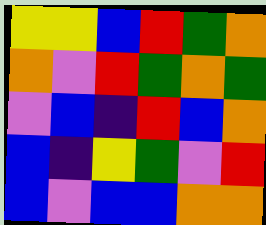[["yellow", "yellow", "blue", "red", "green", "orange"], ["orange", "violet", "red", "green", "orange", "green"], ["violet", "blue", "indigo", "red", "blue", "orange"], ["blue", "indigo", "yellow", "green", "violet", "red"], ["blue", "violet", "blue", "blue", "orange", "orange"]]